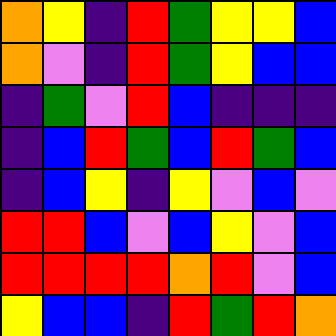[["orange", "yellow", "indigo", "red", "green", "yellow", "yellow", "blue"], ["orange", "violet", "indigo", "red", "green", "yellow", "blue", "blue"], ["indigo", "green", "violet", "red", "blue", "indigo", "indigo", "indigo"], ["indigo", "blue", "red", "green", "blue", "red", "green", "blue"], ["indigo", "blue", "yellow", "indigo", "yellow", "violet", "blue", "violet"], ["red", "red", "blue", "violet", "blue", "yellow", "violet", "blue"], ["red", "red", "red", "red", "orange", "red", "violet", "blue"], ["yellow", "blue", "blue", "indigo", "red", "green", "red", "orange"]]